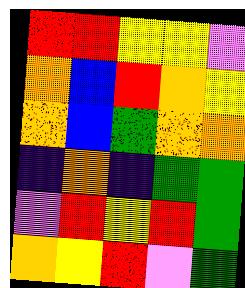[["red", "red", "yellow", "yellow", "violet"], ["orange", "blue", "red", "orange", "yellow"], ["orange", "blue", "green", "orange", "orange"], ["indigo", "orange", "indigo", "green", "green"], ["violet", "red", "yellow", "red", "green"], ["orange", "yellow", "red", "violet", "green"]]